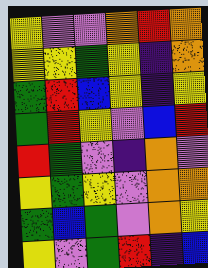[["yellow", "violet", "violet", "orange", "red", "orange"], ["yellow", "yellow", "green", "yellow", "indigo", "orange"], ["green", "red", "blue", "yellow", "indigo", "yellow"], ["green", "red", "yellow", "violet", "blue", "red"], ["red", "green", "violet", "indigo", "orange", "violet"], ["yellow", "green", "yellow", "violet", "orange", "orange"], ["green", "blue", "green", "violet", "orange", "yellow"], ["yellow", "violet", "green", "red", "indigo", "blue"]]